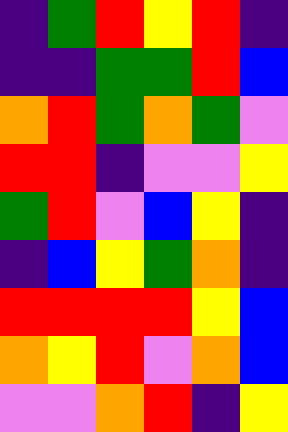[["indigo", "green", "red", "yellow", "red", "indigo"], ["indigo", "indigo", "green", "green", "red", "blue"], ["orange", "red", "green", "orange", "green", "violet"], ["red", "red", "indigo", "violet", "violet", "yellow"], ["green", "red", "violet", "blue", "yellow", "indigo"], ["indigo", "blue", "yellow", "green", "orange", "indigo"], ["red", "red", "red", "red", "yellow", "blue"], ["orange", "yellow", "red", "violet", "orange", "blue"], ["violet", "violet", "orange", "red", "indigo", "yellow"]]